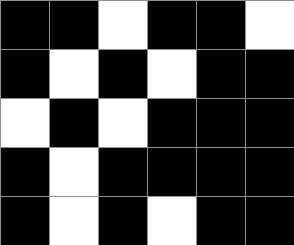[["black", "black", "white", "black", "black", "white"], ["black", "white", "black", "white", "black", "black"], ["white", "black", "white", "black", "black", "black"], ["black", "white", "black", "black", "black", "black"], ["black", "white", "black", "white", "black", "black"]]